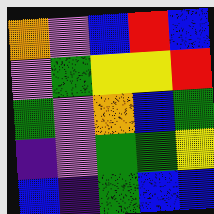[["orange", "violet", "blue", "red", "blue"], ["violet", "green", "yellow", "yellow", "red"], ["green", "violet", "orange", "blue", "green"], ["indigo", "violet", "green", "green", "yellow"], ["blue", "indigo", "green", "blue", "blue"]]